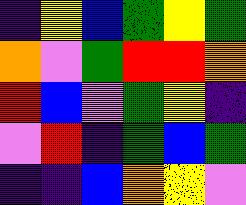[["indigo", "yellow", "blue", "green", "yellow", "green"], ["orange", "violet", "green", "red", "red", "orange"], ["red", "blue", "violet", "green", "yellow", "indigo"], ["violet", "red", "indigo", "green", "blue", "green"], ["indigo", "indigo", "blue", "orange", "yellow", "violet"]]